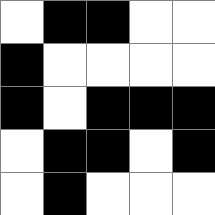[["white", "black", "black", "white", "white"], ["black", "white", "white", "white", "white"], ["black", "white", "black", "black", "black"], ["white", "black", "black", "white", "black"], ["white", "black", "white", "white", "white"]]